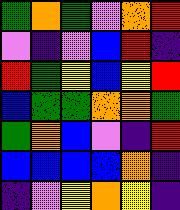[["green", "orange", "green", "violet", "orange", "red"], ["violet", "indigo", "violet", "blue", "red", "indigo"], ["red", "green", "yellow", "blue", "yellow", "red"], ["blue", "green", "green", "orange", "orange", "green"], ["green", "orange", "blue", "violet", "indigo", "red"], ["blue", "blue", "blue", "blue", "orange", "indigo"], ["indigo", "violet", "yellow", "orange", "yellow", "indigo"]]